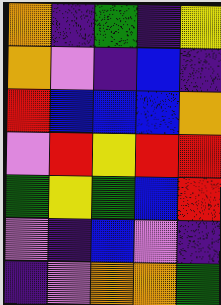[["orange", "indigo", "green", "indigo", "yellow"], ["orange", "violet", "indigo", "blue", "indigo"], ["red", "blue", "blue", "blue", "orange"], ["violet", "red", "yellow", "red", "red"], ["green", "yellow", "green", "blue", "red"], ["violet", "indigo", "blue", "violet", "indigo"], ["indigo", "violet", "orange", "orange", "green"]]